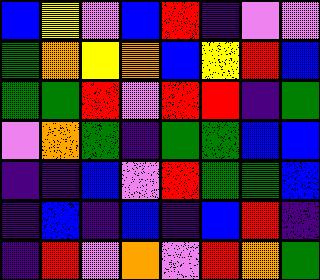[["blue", "yellow", "violet", "blue", "red", "indigo", "violet", "violet"], ["green", "orange", "yellow", "orange", "blue", "yellow", "red", "blue"], ["green", "green", "red", "violet", "red", "red", "indigo", "green"], ["violet", "orange", "green", "indigo", "green", "green", "blue", "blue"], ["indigo", "indigo", "blue", "violet", "red", "green", "green", "blue"], ["indigo", "blue", "indigo", "blue", "indigo", "blue", "red", "indigo"], ["indigo", "red", "violet", "orange", "violet", "red", "orange", "green"]]